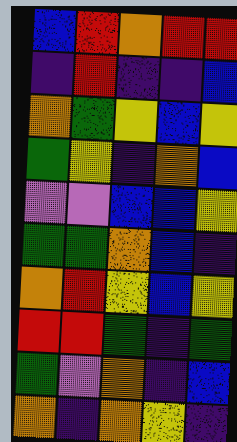[["blue", "red", "orange", "red", "red"], ["indigo", "red", "indigo", "indigo", "blue"], ["orange", "green", "yellow", "blue", "yellow"], ["green", "yellow", "indigo", "orange", "blue"], ["violet", "violet", "blue", "blue", "yellow"], ["green", "green", "orange", "blue", "indigo"], ["orange", "red", "yellow", "blue", "yellow"], ["red", "red", "green", "indigo", "green"], ["green", "violet", "orange", "indigo", "blue"], ["orange", "indigo", "orange", "yellow", "indigo"]]